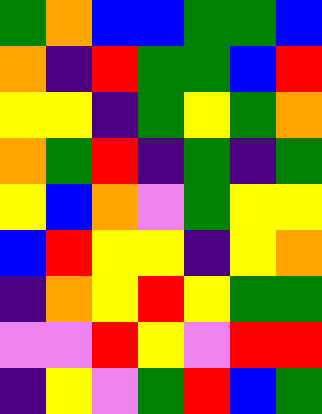[["green", "orange", "blue", "blue", "green", "green", "blue"], ["orange", "indigo", "red", "green", "green", "blue", "red"], ["yellow", "yellow", "indigo", "green", "yellow", "green", "orange"], ["orange", "green", "red", "indigo", "green", "indigo", "green"], ["yellow", "blue", "orange", "violet", "green", "yellow", "yellow"], ["blue", "red", "yellow", "yellow", "indigo", "yellow", "orange"], ["indigo", "orange", "yellow", "red", "yellow", "green", "green"], ["violet", "violet", "red", "yellow", "violet", "red", "red"], ["indigo", "yellow", "violet", "green", "red", "blue", "green"]]